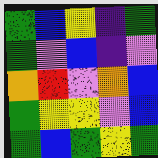[["green", "blue", "yellow", "indigo", "green"], ["green", "violet", "blue", "indigo", "violet"], ["orange", "red", "violet", "orange", "blue"], ["green", "yellow", "yellow", "violet", "blue"], ["green", "blue", "green", "yellow", "green"]]